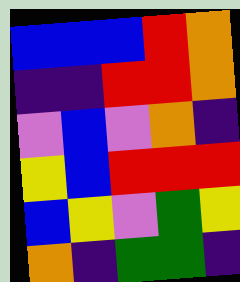[["blue", "blue", "blue", "red", "orange"], ["indigo", "indigo", "red", "red", "orange"], ["violet", "blue", "violet", "orange", "indigo"], ["yellow", "blue", "red", "red", "red"], ["blue", "yellow", "violet", "green", "yellow"], ["orange", "indigo", "green", "green", "indigo"]]